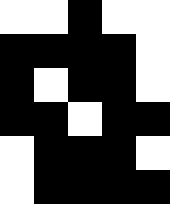[["white", "white", "black", "white", "white"], ["black", "black", "black", "black", "white"], ["black", "white", "black", "black", "white"], ["black", "black", "white", "black", "black"], ["white", "black", "black", "black", "white"], ["white", "black", "black", "black", "black"]]